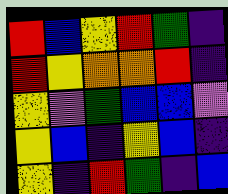[["red", "blue", "yellow", "red", "green", "indigo"], ["red", "yellow", "orange", "orange", "red", "indigo"], ["yellow", "violet", "green", "blue", "blue", "violet"], ["yellow", "blue", "indigo", "yellow", "blue", "indigo"], ["yellow", "indigo", "red", "green", "indigo", "blue"]]